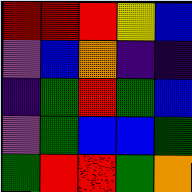[["red", "red", "red", "yellow", "blue"], ["violet", "blue", "orange", "indigo", "indigo"], ["indigo", "green", "red", "green", "blue"], ["violet", "green", "blue", "blue", "green"], ["green", "red", "red", "green", "orange"]]